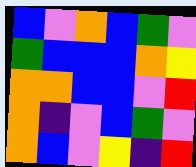[["blue", "violet", "orange", "blue", "green", "violet"], ["green", "blue", "blue", "blue", "orange", "yellow"], ["orange", "orange", "blue", "blue", "violet", "red"], ["orange", "indigo", "violet", "blue", "green", "violet"], ["orange", "blue", "violet", "yellow", "indigo", "red"]]